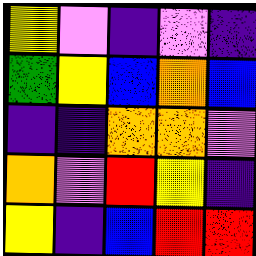[["yellow", "violet", "indigo", "violet", "indigo"], ["green", "yellow", "blue", "orange", "blue"], ["indigo", "indigo", "orange", "orange", "violet"], ["orange", "violet", "red", "yellow", "indigo"], ["yellow", "indigo", "blue", "red", "red"]]